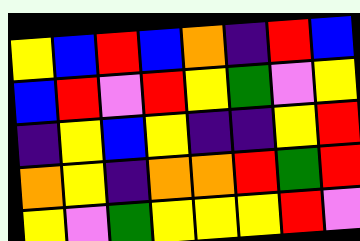[["yellow", "blue", "red", "blue", "orange", "indigo", "red", "blue"], ["blue", "red", "violet", "red", "yellow", "green", "violet", "yellow"], ["indigo", "yellow", "blue", "yellow", "indigo", "indigo", "yellow", "red"], ["orange", "yellow", "indigo", "orange", "orange", "red", "green", "red"], ["yellow", "violet", "green", "yellow", "yellow", "yellow", "red", "violet"]]